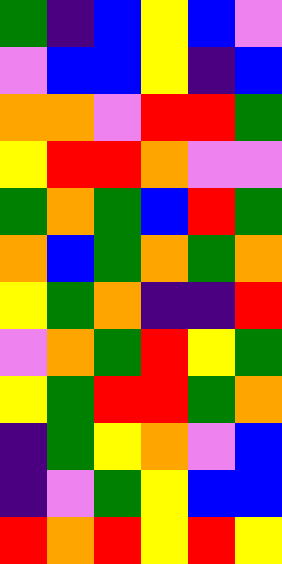[["green", "indigo", "blue", "yellow", "blue", "violet"], ["violet", "blue", "blue", "yellow", "indigo", "blue"], ["orange", "orange", "violet", "red", "red", "green"], ["yellow", "red", "red", "orange", "violet", "violet"], ["green", "orange", "green", "blue", "red", "green"], ["orange", "blue", "green", "orange", "green", "orange"], ["yellow", "green", "orange", "indigo", "indigo", "red"], ["violet", "orange", "green", "red", "yellow", "green"], ["yellow", "green", "red", "red", "green", "orange"], ["indigo", "green", "yellow", "orange", "violet", "blue"], ["indigo", "violet", "green", "yellow", "blue", "blue"], ["red", "orange", "red", "yellow", "red", "yellow"]]